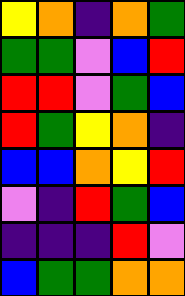[["yellow", "orange", "indigo", "orange", "green"], ["green", "green", "violet", "blue", "red"], ["red", "red", "violet", "green", "blue"], ["red", "green", "yellow", "orange", "indigo"], ["blue", "blue", "orange", "yellow", "red"], ["violet", "indigo", "red", "green", "blue"], ["indigo", "indigo", "indigo", "red", "violet"], ["blue", "green", "green", "orange", "orange"]]